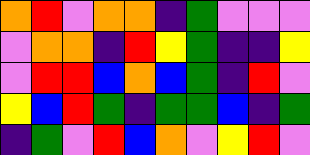[["orange", "red", "violet", "orange", "orange", "indigo", "green", "violet", "violet", "violet"], ["violet", "orange", "orange", "indigo", "red", "yellow", "green", "indigo", "indigo", "yellow"], ["violet", "red", "red", "blue", "orange", "blue", "green", "indigo", "red", "violet"], ["yellow", "blue", "red", "green", "indigo", "green", "green", "blue", "indigo", "green"], ["indigo", "green", "violet", "red", "blue", "orange", "violet", "yellow", "red", "violet"]]